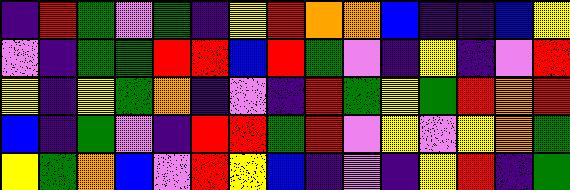[["indigo", "red", "green", "violet", "green", "indigo", "yellow", "red", "orange", "orange", "blue", "indigo", "indigo", "blue", "yellow"], ["violet", "indigo", "green", "green", "red", "red", "blue", "red", "green", "violet", "indigo", "yellow", "indigo", "violet", "red"], ["yellow", "indigo", "yellow", "green", "orange", "indigo", "violet", "indigo", "red", "green", "yellow", "green", "red", "orange", "red"], ["blue", "indigo", "green", "violet", "indigo", "red", "red", "green", "red", "violet", "yellow", "violet", "yellow", "orange", "green"], ["yellow", "green", "orange", "blue", "violet", "red", "yellow", "blue", "indigo", "violet", "indigo", "yellow", "red", "indigo", "green"]]